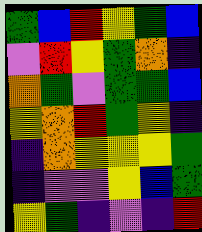[["green", "blue", "red", "yellow", "green", "blue"], ["violet", "red", "yellow", "green", "orange", "indigo"], ["orange", "green", "violet", "green", "green", "blue"], ["yellow", "orange", "red", "green", "yellow", "indigo"], ["indigo", "orange", "yellow", "yellow", "yellow", "green"], ["indigo", "violet", "violet", "yellow", "blue", "green"], ["yellow", "green", "indigo", "violet", "indigo", "red"]]